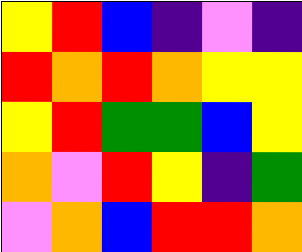[["yellow", "red", "blue", "indigo", "violet", "indigo"], ["red", "orange", "red", "orange", "yellow", "yellow"], ["yellow", "red", "green", "green", "blue", "yellow"], ["orange", "violet", "red", "yellow", "indigo", "green"], ["violet", "orange", "blue", "red", "red", "orange"]]